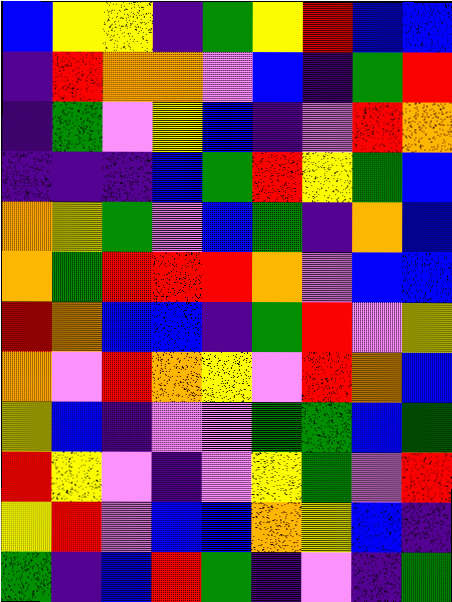[["blue", "yellow", "yellow", "indigo", "green", "yellow", "red", "blue", "blue"], ["indigo", "red", "orange", "orange", "violet", "blue", "indigo", "green", "red"], ["indigo", "green", "violet", "yellow", "blue", "indigo", "violet", "red", "orange"], ["indigo", "indigo", "indigo", "blue", "green", "red", "yellow", "green", "blue"], ["orange", "yellow", "green", "violet", "blue", "green", "indigo", "orange", "blue"], ["orange", "green", "red", "red", "red", "orange", "violet", "blue", "blue"], ["red", "orange", "blue", "blue", "indigo", "green", "red", "violet", "yellow"], ["orange", "violet", "red", "orange", "yellow", "violet", "red", "orange", "blue"], ["yellow", "blue", "indigo", "violet", "violet", "green", "green", "blue", "green"], ["red", "yellow", "violet", "indigo", "violet", "yellow", "green", "violet", "red"], ["yellow", "red", "violet", "blue", "blue", "orange", "yellow", "blue", "indigo"], ["green", "indigo", "blue", "red", "green", "indigo", "violet", "indigo", "green"]]